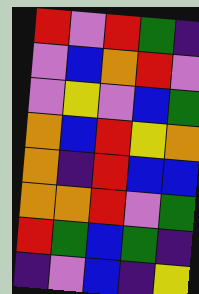[["red", "violet", "red", "green", "indigo"], ["violet", "blue", "orange", "red", "violet"], ["violet", "yellow", "violet", "blue", "green"], ["orange", "blue", "red", "yellow", "orange"], ["orange", "indigo", "red", "blue", "blue"], ["orange", "orange", "red", "violet", "green"], ["red", "green", "blue", "green", "indigo"], ["indigo", "violet", "blue", "indigo", "yellow"]]